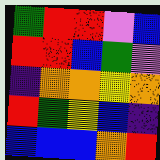[["green", "red", "red", "violet", "blue"], ["red", "red", "blue", "green", "violet"], ["indigo", "orange", "orange", "yellow", "orange"], ["red", "green", "yellow", "blue", "indigo"], ["blue", "blue", "blue", "orange", "red"]]